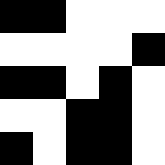[["black", "black", "white", "white", "white"], ["white", "white", "white", "white", "black"], ["black", "black", "white", "black", "white"], ["white", "white", "black", "black", "white"], ["black", "white", "black", "black", "white"]]